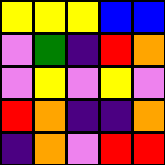[["yellow", "yellow", "yellow", "blue", "blue"], ["violet", "green", "indigo", "red", "orange"], ["violet", "yellow", "violet", "yellow", "violet"], ["red", "orange", "indigo", "indigo", "orange"], ["indigo", "orange", "violet", "red", "red"]]